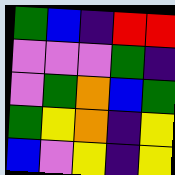[["green", "blue", "indigo", "red", "red"], ["violet", "violet", "violet", "green", "indigo"], ["violet", "green", "orange", "blue", "green"], ["green", "yellow", "orange", "indigo", "yellow"], ["blue", "violet", "yellow", "indigo", "yellow"]]